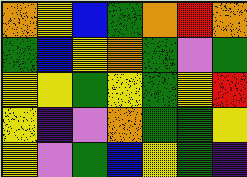[["orange", "yellow", "blue", "green", "orange", "red", "orange"], ["green", "blue", "yellow", "orange", "green", "violet", "green"], ["yellow", "yellow", "green", "yellow", "green", "yellow", "red"], ["yellow", "indigo", "violet", "orange", "green", "green", "yellow"], ["yellow", "violet", "green", "blue", "yellow", "green", "indigo"]]